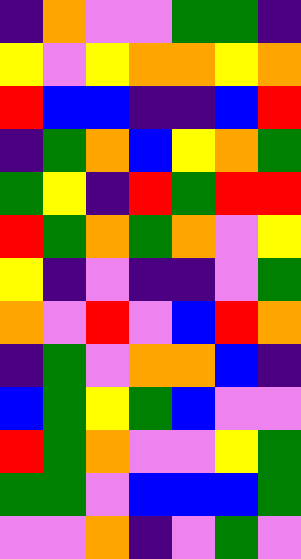[["indigo", "orange", "violet", "violet", "green", "green", "indigo"], ["yellow", "violet", "yellow", "orange", "orange", "yellow", "orange"], ["red", "blue", "blue", "indigo", "indigo", "blue", "red"], ["indigo", "green", "orange", "blue", "yellow", "orange", "green"], ["green", "yellow", "indigo", "red", "green", "red", "red"], ["red", "green", "orange", "green", "orange", "violet", "yellow"], ["yellow", "indigo", "violet", "indigo", "indigo", "violet", "green"], ["orange", "violet", "red", "violet", "blue", "red", "orange"], ["indigo", "green", "violet", "orange", "orange", "blue", "indigo"], ["blue", "green", "yellow", "green", "blue", "violet", "violet"], ["red", "green", "orange", "violet", "violet", "yellow", "green"], ["green", "green", "violet", "blue", "blue", "blue", "green"], ["violet", "violet", "orange", "indigo", "violet", "green", "violet"]]